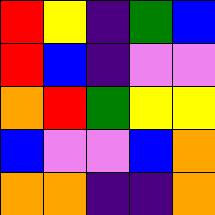[["red", "yellow", "indigo", "green", "blue"], ["red", "blue", "indigo", "violet", "violet"], ["orange", "red", "green", "yellow", "yellow"], ["blue", "violet", "violet", "blue", "orange"], ["orange", "orange", "indigo", "indigo", "orange"]]